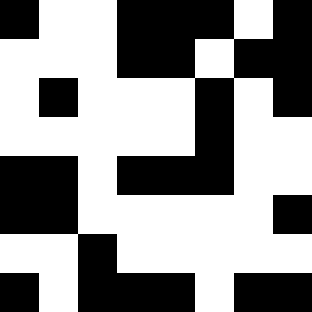[["black", "white", "white", "black", "black", "black", "white", "black"], ["white", "white", "white", "black", "black", "white", "black", "black"], ["white", "black", "white", "white", "white", "black", "white", "black"], ["white", "white", "white", "white", "white", "black", "white", "white"], ["black", "black", "white", "black", "black", "black", "white", "white"], ["black", "black", "white", "white", "white", "white", "white", "black"], ["white", "white", "black", "white", "white", "white", "white", "white"], ["black", "white", "black", "black", "black", "white", "black", "black"]]